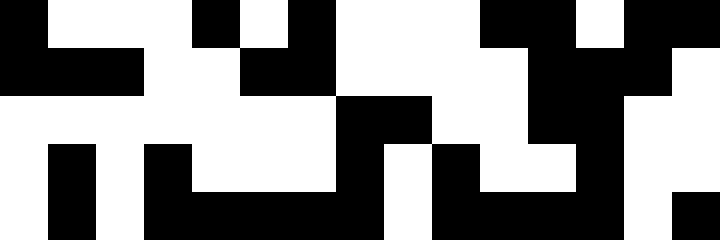[["black", "white", "white", "white", "black", "white", "black", "white", "white", "white", "black", "black", "white", "black", "black"], ["black", "black", "black", "white", "white", "black", "black", "white", "white", "white", "white", "black", "black", "black", "white"], ["white", "white", "white", "white", "white", "white", "white", "black", "black", "white", "white", "black", "black", "white", "white"], ["white", "black", "white", "black", "white", "white", "white", "black", "white", "black", "white", "white", "black", "white", "white"], ["white", "black", "white", "black", "black", "black", "black", "black", "white", "black", "black", "black", "black", "white", "black"]]